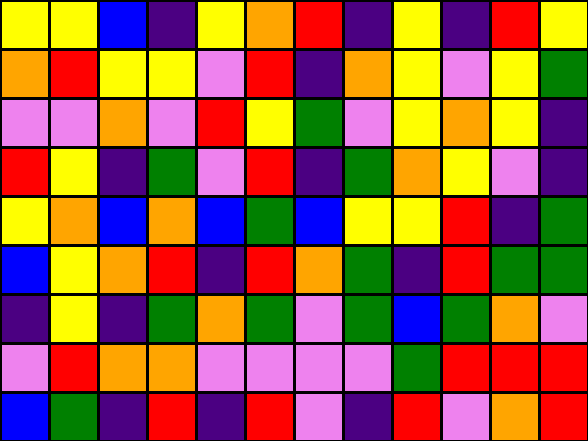[["yellow", "yellow", "blue", "indigo", "yellow", "orange", "red", "indigo", "yellow", "indigo", "red", "yellow"], ["orange", "red", "yellow", "yellow", "violet", "red", "indigo", "orange", "yellow", "violet", "yellow", "green"], ["violet", "violet", "orange", "violet", "red", "yellow", "green", "violet", "yellow", "orange", "yellow", "indigo"], ["red", "yellow", "indigo", "green", "violet", "red", "indigo", "green", "orange", "yellow", "violet", "indigo"], ["yellow", "orange", "blue", "orange", "blue", "green", "blue", "yellow", "yellow", "red", "indigo", "green"], ["blue", "yellow", "orange", "red", "indigo", "red", "orange", "green", "indigo", "red", "green", "green"], ["indigo", "yellow", "indigo", "green", "orange", "green", "violet", "green", "blue", "green", "orange", "violet"], ["violet", "red", "orange", "orange", "violet", "violet", "violet", "violet", "green", "red", "red", "red"], ["blue", "green", "indigo", "red", "indigo", "red", "violet", "indigo", "red", "violet", "orange", "red"]]